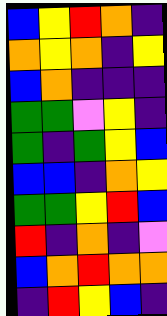[["blue", "yellow", "red", "orange", "indigo"], ["orange", "yellow", "orange", "indigo", "yellow"], ["blue", "orange", "indigo", "indigo", "indigo"], ["green", "green", "violet", "yellow", "indigo"], ["green", "indigo", "green", "yellow", "blue"], ["blue", "blue", "indigo", "orange", "yellow"], ["green", "green", "yellow", "red", "blue"], ["red", "indigo", "orange", "indigo", "violet"], ["blue", "orange", "red", "orange", "orange"], ["indigo", "red", "yellow", "blue", "indigo"]]